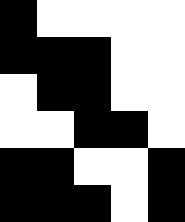[["black", "white", "white", "white", "white"], ["black", "black", "black", "white", "white"], ["white", "black", "black", "white", "white"], ["white", "white", "black", "black", "white"], ["black", "black", "white", "white", "black"], ["black", "black", "black", "white", "black"]]